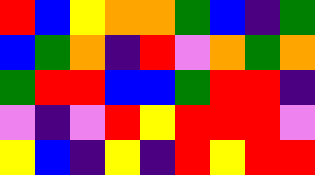[["red", "blue", "yellow", "orange", "orange", "green", "blue", "indigo", "green"], ["blue", "green", "orange", "indigo", "red", "violet", "orange", "green", "orange"], ["green", "red", "red", "blue", "blue", "green", "red", "red", "indigo"], ["violet", "indigo", "violet", "red", "yellow", "red", "red", "red", "violet"], ["yellow", "blue", "indigo", "yellow", "indigo", "red", "yellow", "red", "red"]]